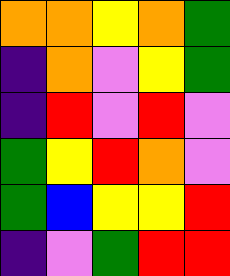[["orange", "orange", "yellow", "orange", "green"], ["indigo", "orange", "violet", "yellow", "green"], ["indigo", "red", "violet", "red", "violet"], ["green", "yellow", "red", "orange", "violet"], ["green", "blue", "yellow", "yellow", "red"], ["indigo", "violet", "green", "red", "red"]]